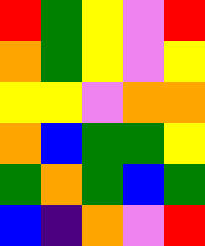[["red", "green", "yellow", "violet", "red"], ["orange", "green", "yellow", "violet", "yellow"], ["yellow", "yellow", "violet", "orange", "orange"], ["orange", "blue", "green", "green", "yellow"], ["green", "orange", "green", "blue", "green"], ["blue", "indigo", "orange", "violet", "red"]]